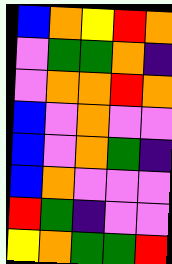[["blue", "orange", "yellow", "red", "orange"], ["violet", "green", "green", "orange", "indigo"], ["violet", "orange", "orange", "red", "orange"], ["blue", "violet", "orange", "violet", "violet"], ["blue", "violet", "orange", "green", "indigo"], ["blue", "orange", "violet", "violet", "violet"], ["red", "green", "indigo", "violet", "violet"], ["yellow", "orange", "green", "green", "red"]]